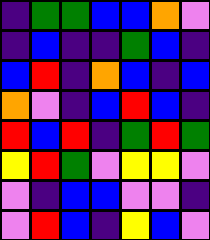[["indigo", "green", "green", "blue", "blue", "orange", "violet"], ["indigo", "blue", "indigo", "indigo", "green", "blue", "indigo"], ["blue", "red", "indigo", "orange", "blue", "indigo", "blue"], ["orange", "violet", "indigo", "blue", "red", "blue", "indigo"], ["red", "blue", "red", "indigo", "green", "red", "green"], ["yellow", "red", "green", "violet", "yellow", "yellow", "violet"], ["violet", "indigo", "blue", "blue", "violet", "violet", "indigo"], ["violet", "red", "blue", "indigo", "yellow", "blue", "violet"]]